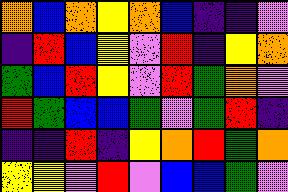[["orange", "blue", "orange", "yellow", "orange", "blue", "indigo", "indigo", "violet"], ["indigo", "red", "blue", "yellow", "violet", "red", "indigo", "yellow", "orange"], ["green", "blue", "red", "yellow", "violet", "red", "green", "orange", "violet"], ["red", "green", "blue", "blue", "green", "violet", "green", "red", "indigo"], ["indigo", "indigo", "red", "indigo", "yellow", "orange", "red", "green", "orange"], ["yellow", "yellow", "violet", "red", "violet", "blue", "blue", "green", "violet"]]